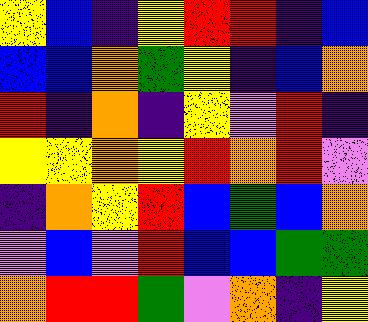[["yellow", "blue", "indigo", "yellow", "red", "red", "indigo", "blue"], ["blue", "blue", "orange", "green", "yellow", "indigo", "blue", "orange"], ["red", "indigo", "orange", "indigo", "yellow", "violet", "red", "indigo"], ["yellow", "yellow", "orange", "yellow", "red", "orange", "red", "violet"], ["indigo", "orange", "yellow", "red", "blue", "green", "blue", "orange"], ["violet", "blue", "violet", "red", "blue", "blue", "green", "green"], ["orange", "red", "red", "green", "violet", "orange", "indigo", "yellow"]]